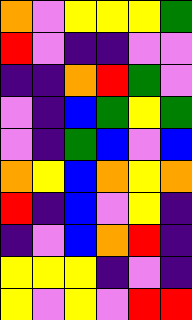[["orange", "violet", "yellow", "yellow", "yellow", "green"], ["red", "violet", "indigo", "indigo", "violet", "violet"], ["indigo", "indigo", "orange", "red", "green", "violet"], ["violet", "indigo", "blue", "green", "yellow", "green"], ["violet", "indigo", "green", "blue", "violet", "blue"], ["orange", "yellow", "blue", "orange", "yellow", "orange"], ["red", "indigo", "blue", "violet", "yellow", "indigo"], ["indigo", "violet", "blue", "orange", "red", "indigo"], ["yellow", "yellow", "yellow", "indigo", "violet", "indigo"], ["yellow", "violet", "yellow", "violet", "red", "red"]]